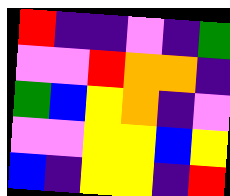[["red", "indigo", "indigo", "violet", "indigo", "green"], ["violet", "violet", "red", "orange", "orange", "indigo"], ["green", "blue", "yellow", "orange", "indigo", "violet"], ["violet", "violet", "yellow", "yellow", "blue", "yellow"], ["blue", "indigo", "yellow", "yellow", "indigo", "red"]]